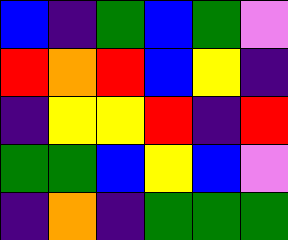[["blue", "indigo", "green", "blue", "green", "violet"], ["red", "orange", "red", "blue", "yellow", "indigo"], ["indigo", "yellow", "yellow", "red", "indigo", "red"], ["green", "green", "blue", "yellow", "blue", "violet"], ["indigo", "orange", "indigo", "green", "green", "green"]]